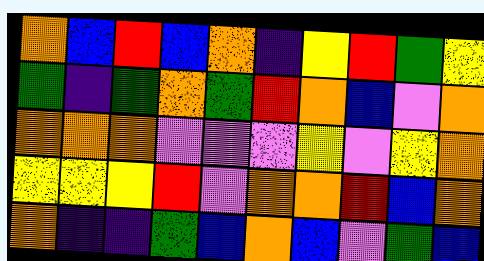[["orange", "blue", "red", "blue", "orange", "indigo", "yellow", "red", "green", "yellow"], ["green", "indigo", "green", "orange", "green", "red", "orange", "blue", "violet", "orange"], ["orange", "orange", "orange", "violet", "violet", "violet", "yellow", "violet", "yellow", "orange"], ["yellow", "yellow", "yellow", "red", "violet", "orange", "orange", "red", "blue", "orange"], ["orange", "indigo", "indigo", "green", "blue", "orange", "blue", "violet", "green", "blue"]]